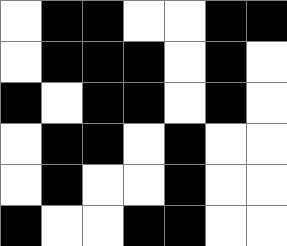[["white", "black", "black", "white", "white", "black", "black"], ["white", "black", "black", "black", "white", "black", "white"], ["black", "white", "black", "black", "white", "black", "white"], ["white", "black", "black", "white", "black", "white", "white"], ["white", "black", "white", "white", "black", "white", "white"], ["black", "white", "white", "black", "black", "white", "white"]]